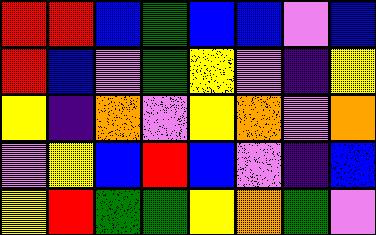[["red", "red", "blue", "green", "blue", "blue", "violet", "blue"], ["red", "blue", "violet", "green", "yellow", "violet", "indigo", "yellow"], ["yellow", "indigo", "orange", "violet", "yellow", "orange", "violet", "orange"], ["violet", "yellow", "blue", "red", "blue", "violet", "indigo", "blue"], ["yellow", "red", "green", "green", "yellow", "orange", "green", "violet"]]